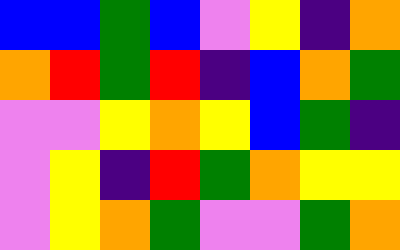[["blue", "blue", "green", "blue", "violet", "yellow", "indigo", "orange"], ["orange", "red", "green", "red", "indigo", "blue", "orange", "green"], ["violet", "violet", "yellow", "orange", "yellow", "blue", "green", "indigo"], ["violet", "yellow", "indigo", "red", "green", "orange", "yellow", "yellow"], ["violet", "yellow", "orange", "green", "violet", "violet", "green", "orange"]]